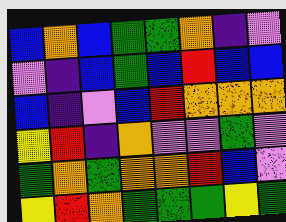[["blue", "orange", "blue", "green", "green", "orange", "indigo", "violet"], ["violet", "indigo", "blue", "green", "blue", "red", "blue", "blue"], ["blue", "indigo", "violet", "blue", "red", "orange", "orange", "orange"], ["yellow", "red", "indigo", "orange", "violet", "violet", "green", "violet"], ["green", "orange", "green", "orange", "orange", "red", "blue", "violet"], ["yellow", "red", "orange", "green", "green", "green", "yellow", "green"]]